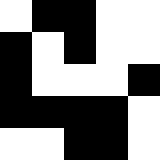[["white", "black", "black", "white", "white"], ["black", "white", "black", "white", "white"], ["black", "white", "white", "white", "black"], ["black", "black", "black", "black", "white"], ["white", "white", "black", "black", "white"]]